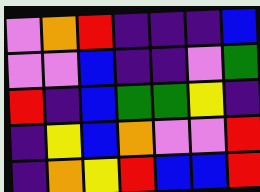[["violet", "orange", "red", "indigo", "indigo", "indigo", "blue"], ["violet", "violet", "blue", "indigo", "indigo", "violet", "green"], ["red", "indigo", "blue", "green", "green", "yellow", "indigo"], ["indigo", "yellow", "blue", "orange", "violet", "violet", "red"], ["indigo", "orange", "yellow", "red", "blue", "blue", "red"]]